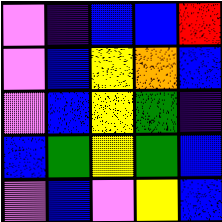[["violet", "indigo", "blue", "blue", "red"], ["violet", "blue", "yellow", "orange", "blue"], ["violet", "blue", "yellow", "green", "indigo"], ["blue", "green", "yellow", "green", "blue"], ["violet", "blue", "violet", "yellow", "blue"]]